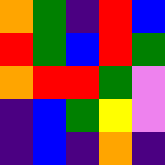[["orange", "green", "indigo", "red", "blue"], ["red", "green", "blue", "red", "green"], ["orange", "red", "red", "green", "violet"], ["indigo", "blue", "green", "yellow", "violet"], ["indigo", "blue", "indigo", "orange", "indigo"]]